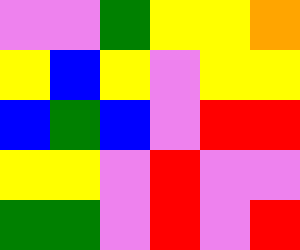[["violet", "violet", "green", "yellow", "yellow", "orange"], ["yellow", "blue", "yellow", "violet", "yellow", "yellow"], ["blue", "green", "blue", "violet", "red", "red"], ["yellow", "yellow", "violet", "red", "violet", "violet"], ["green", "green", "violet", "red", "violet", "red"]]